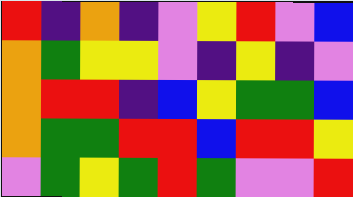[["red", "indigo", "orange", "indigo", "violet", "yellow", "red", "violet", "blue"], ["orange", "green", "yellow", "yellow", "violet", "indigo", "yellow", "indigo", "violet"], ["orange", "red", "red", "indigo", "blue", "yellow", "green", "green", "blue"], ["orange", "green", "green", "red", "red", "blue", "red", "red", "yellow"], ["violet", "green", "yellow", "green", "red", "green", "violet", "violet", "red"]]